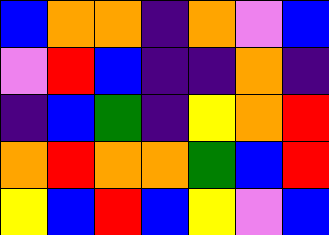[["blue", "orange", "orange", "indigo", "orange", "violet", "blue"], ["violet", "red", "blue", "indigo", "indigo", "orange", "indigo"], ["indigo", "blue", "green", "indigo", "yellow", "orange", "red"], ["orange", "red", "orange", "orange", "green", "blue", "red"], ["yellow", "blue", "red", "blue", "yellow", "violet", "blue"]]